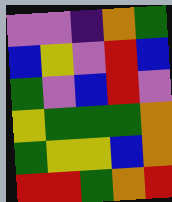[["violet", "violet", "indigo", "orange", "green"], ["blue", "yellow", "violet", "red", "blue"], ["green", "violet", "blue", "red", "violet"], ["yellow", "green", "green", "green", "orange"], ["green", "yellow", "yellow", "blue", "orange"], ["red", "red", "green", "orange", "red"]]